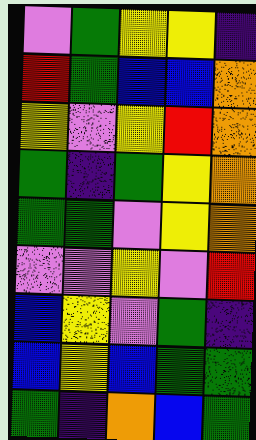[["violet", "green", "yellow", "yellow", "indigo"], ["red", "green", "blue", "blue", "orange"], ["yellow", "violet", "yellow", "red", "orange"], ["green", "indigo", "green", "yellow", "orange"], ["green", "green", "violet", "yellow", "orange"], ["violet", "violet", "yellow", "violet", "red"], ["blue", "yellow", "violet", "green", "indigo"], ["blue", "yellow", "blue", "green", "green"], ["green", "indigo", "orange", "blue", "green"]]